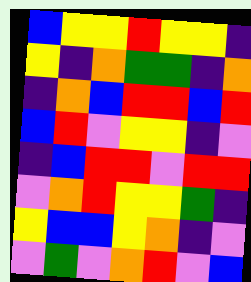[["blue", "yellow", "yellow", "red", "yellow", "yellow", "indigo"], ["yellow", "indigo", "orange", "green", "green", "indigo", "orange"], ["indigo", "orange", "blue", "red", "red", "blue", "red"], ["blue", "red", "violet", "yellow", "yellow", "indigo", "violet"], ["indigo", "blue", "red", "red", "violet", "red", "red"], ["violet", "orange", "red", "yellow", "yellow", "green", "indigo"], ["yellow", "blue", "blue", "yellow", "orange", "indigo", "violet"], ["violet", "green", "violet", "orange", "red", "violet", "blue"]]